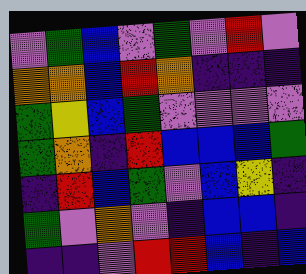[["violet", "green", "blue", "violet", "green", "violet", "red", "violet"], ["orange", "orange", "blue", "red", "orange", "indigo", "indigo", "indigo"], ["green", "yellow", "blue", "green", "violet", "violet", "violet", "violet"], ["green", "orange", "indigo", "red", "blue", "blue", "blue", "green"], ["indigo", "red", "blue", "green", "violet", "blue", "yellow", "indigo"], ["green", "violet", "orange", "violet", "indigo", "blue", "blue", "indigo"], ["indigo", "indigo", "violet", "red", "red", "blue", "indigo", "blue"]]